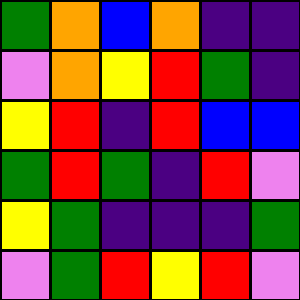[["green", "orange", "blue", "orange", "indigo", "indigo"], ["violet", "orange", "yellow", "red", "green", "indigo"], ["yellow", "red", "indigo", "red", "blue", "blue"], ["green", "red", "green", "indigo", "red", "violet"], ["yellow", "green", "indigo", "indigo", "indigo", "green"], ["violet", "green", "red", "yellow", "red", "violet"]]